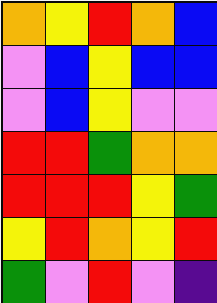[["orange", "yellow", "red", "orange", "blue"], ["violet", "blue", "yellow", "blue", "blue"], ["violet", "blue", "yellow", "violet", "violet"], ["red", "red", "green", "orange", "orange"], ["red", "red", "red", "yellow", "green"], ["yellow", "red", "orange", "yellow", "red"], ["green", "violet", "red", "violet", "indigo"]]